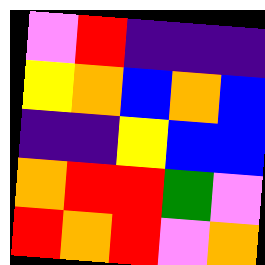[["violet", "red", "indigo", "indigo", "indigo"], ["yellow", "orange", "blue", "orange", "blue"], ["indigo", "indigo", "yellow", "blue", "blue"], ["orange", "red", "red", "green", "violet"], ["red", "orange", "red", "violet", "orange"]]